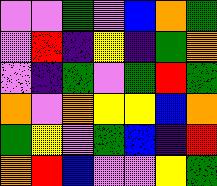[["violet", "violet", "green", "violet", "blue", "orange", "green"], ["violet", "red", "indigo", "yellow", "indigo", "green", "orange"], ["violet", "indigo", "green", "violet", "green", "red", "green"], ["orange", "violet", "orange", "yellow", "yellow", "blue", "orange"], ["green", "yellow", "violet", "green", "blue", "indigo", "red"], ["orange", "red", "blue", "violet", "violet", "yellow", "green"]]